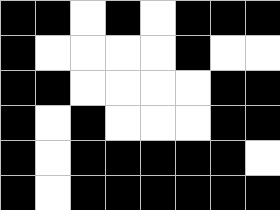[["black", "black", "white", "black", "white", "black", "black", "black"], ["black", "white", "white", "white", "white", "black", "white", "white"], ["black", "black", "white", "white", "white", "white", "black", "black"], ["black", "white", "black", "white", "white", "white", "black", "black"], ["black", "white", "black", "black", "black", "black", "black", "white"], ["black", "white", "black", "black", "black", "black", "black", "black"]]